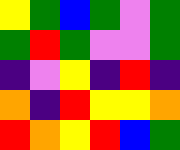[["yellow", "green", "blue", "green", "violet", "green"], ["green", "red", "green", "violet", "violet", "green"], ["indigo", "violet", "yellow", "indigo", "red", "indigo"], ["orange", "indigo", "red", "yellow", "yellow", "orange"], ["red", "orange", "yellow", "red", "blue", "green"]]